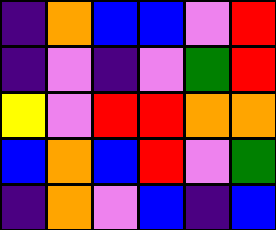[["indigo", "orange", "blue", "blue", "violet", "red"], ["indigo", "violet", "indigo", "violet", "green", "red"], ["yellow", "violet", "red", "red", "orange", "orange"], ["blue", "orange", "blue", "red", "violet", "green"], ["indigo", "orange", "violet", "blue", "indigo", "blue"]]